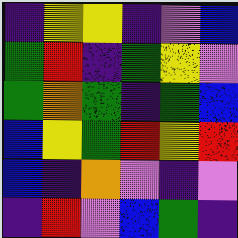[["indigo", "yellow", "yellow", "indigo", "violet", "blue"], ["green", "red", "indigo", "green", "yellow", "violet"], ["green", "orange", "green", "indigo", "green", "blue"], ["blue", "yellow", "green", "red", "yellow", "red"], ["blue", "indigo", "orange", "violet", "indigo", "violet"], ["indigo", "red", "violet", "blue", "green", "indigo"]]